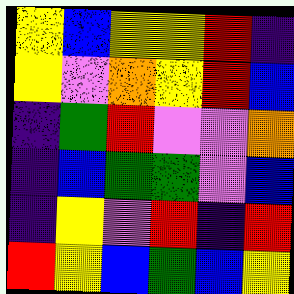[["yellow", "blue", "yellow", "yellow", "red", "indigo"], ["yellow", "violet", "orange", "yellow", "red", "blue"], ["indigo", "green", "red", "violet", "violet", "orange"], ["indigo", "blue", "green", "green", "violet", "blue"], ["indigo", "yellow", "violet", "red", "indigo", "red"], ["red", "yellow", "blue", "green", "blue", "yellow"]]